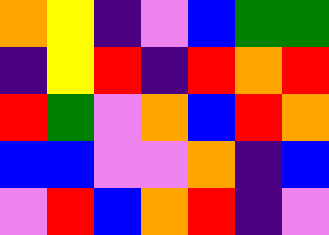[["orange", "yellow", "indigo", "violet", "blue", "green", "green"], ["indigo", "yellow", "red", "indigo", "red", "orange", "red"], ["red", "green", "violet", "orange", "blue", "red", "orange"], ["blue", "blue", "violet", "violet", "orange", "indigo", "blue"], ["violet", "red", "blue", "orange", "red", "indigo", "violet"]]